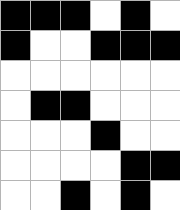[["black", "black", "black", "white", "black", "white"], ["black", "white", "white", "black", "black", "black"], ["white", "white", "white", "white", "white", "white"], ["white", "black", "black", "white", "white", "white"], ["white", "white", "white", "black", "white", "white"], ["white", "white", "white", "white", "black", "black"], ["white", "white", "black", "white", "black", "white"]]